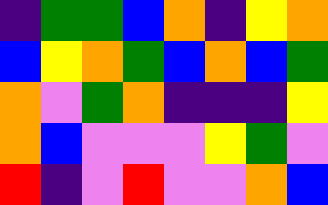[["indigo", "green", "green", "blue", "orange", "indigo", "yellow", "orange"], ["blue", "yellow", "orange", "green", "blue", "orange", "blue", "green"], ["orange", "violet", "green", "orange", "indigo", "indigo", "indigo", "yellow"], ["orange", "blue", "violet", "violet", "violet", "yellow", "green", "violet"], ["red", "indigo", "violet", "red", "violet", "violet", "orange", "blue"]]